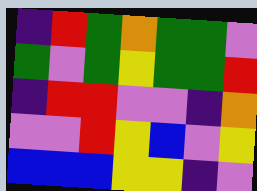[["indigo", "red", "green", "orange", "green", "green", "violet"], ["green", "violet", "green", "yellow", "green", "green", "red"], ["indigo", "red", "red", "violet", "violet", "indigo", "orange"], ["violet", "violet", "red", "yellow", "blue", "violet", "yellow"], ["blue", "blue", "blue", "yellow", "yellow", "indigo", "violet"]]